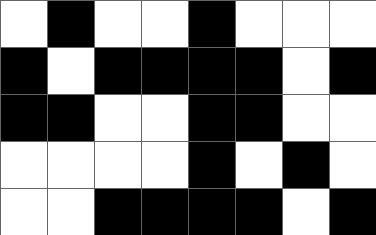[["white", "black", "white", "white", "black", "white", "white", "white"], ["black", "white", "black", "black", "black", "black", "white", "black"], ["black", "black", "white", "white", "black", "black", "white", "white"], ["white", "white", "white", "white", "black", "white", "black", "white"], ["white", "white", "black", "black", "black", "black", "white", "black"]]